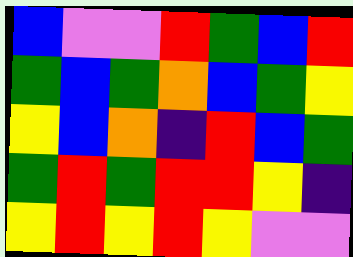[["blue", "violet", "violet", "red", "green", "blue", "red"], ["green", "blue", "green", "orange", "blue", "green", "yellow"], ["yellow", "blue", "orange", "indigo", "red", "blue", "green"], ["green", "red", "green", "red", "red", "yellow", "indigo"], ["yellow", "red", "yellow", "red", "yellow", "violet", "violet"]]